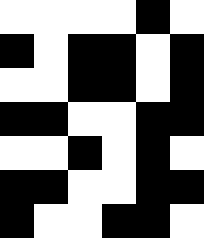[["white", "white", "white", "white", "black", "white"], ["black", "white", "black", "black", "white", "black"], ["white", "white", "black", "black", "white", "black"], ["black", "black", "white", "white", "black", "black"], ["white", "white", "black", "white", "black", "white"], ["black", "black", "white", "white", "black", "black"], ["black", "white", "white", "black", "black", "white"]]